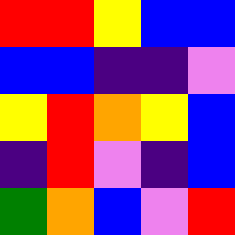[["red", "red", "yellow", "blue", "blue"], ["blue", "blue", "indigo", "indigo", "violet"], ["yellow", "red", "orange", "yellow", "blue"], ["indigo", "red", "violet", "indigo", "blue"], ["green", "orange", "blue", "violet", "red"]]